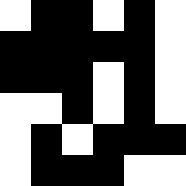[["white", "black", "black", "white", "black", "white"], ["black", "black", "black", "black", "black", "white"], ["black", "black", "black", "white", "black", "white"], ["white", "white", "black", "white", "black", "white"], ["white", "black", "white", "black", "black", "black"], ["white", "black", "black", "black", "white", "white"]]